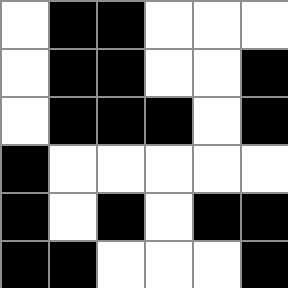[["white", "black", "black", "white", "white", "white"], ["white", "black", "black", "white", "white", "black"], ["white", "black", "black", "black", "white", "black"], ["black", "white", "white", "white", "white", "white"], ["black", "white", "black", "white", "black", "black"], ["black", "black", "white", "white", "white", "black"]]